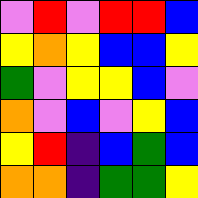[["violet", "red", "violet", "red", "red", "blue"], ["yellow", "orange", "yellow", "blue", "blue", "yellow"], ["green", "violet", "yellow", "yellow", "blue", "violet"], ["orange", "violet", "blue", "violet", "yellow", "blue"], ["yellow", "red", "indigo", "blue", "green", "blue"], ["orange", "orange", "indigo", "green", "green", "yellow"]]